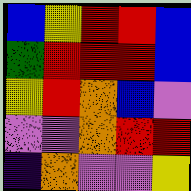[["blue", "yellow", "red", "red", "blue"], ["green", "red", "red", "red", "blue"], ["yellow", "red", "orange", "blue", "violet"], ["violet", "violet", "orange", "red", "red"], ["indigo", "orange", "violet", "violet", "yellow"]]